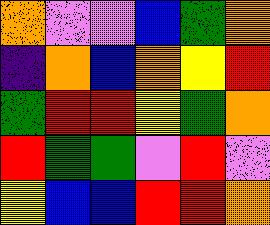[["orange", "violet", "violet", "blue", "green", "orange"], ["indigo", "orange", "blue", "orange", "yellow", "red"], ["green", "red", "red", "yellow", "green", "orange"], ["red", "green", "green", "violet", "red", "violet"], ["yellow", "blue", "blue", "red", "red", "orange"]]